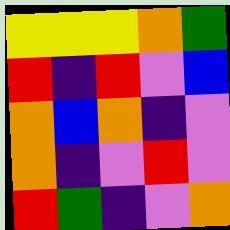[["yellow", "yellow", "yellow", "orange", "green"], ["red", "indigo", "red", "violet", "blue"], ["orange", "blue", "orange", "indigo", "violet"], ["orange", "indigo", "violet", "red", "violet"], ["red", "green", "indigo", "violet", "orange"]]